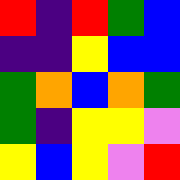[["red", "indigo", "red", "green", "blue"], ["indigo", "indigo", "yellow", "blue", "blue"], ["green", "orange", "blue", "orange", "green"], ["green", "indigo", "yellow", "yellow", "violet"], ["yellow", "blue", "yellow", "violet", "red"]]